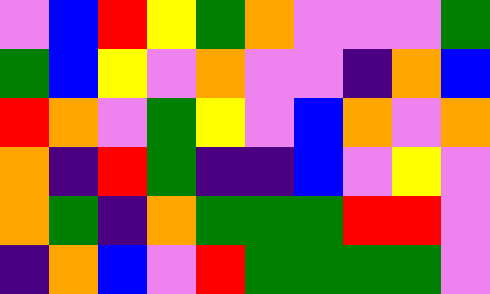[["violet", "blue", "red", "yellow", "green", "orange", "violet", "violet", "violet", "green"], ["green", "blue", "yellow", "violet", "orange", "violet", "violet", "indigo", "orange", "blue"], ["red", "orange", "violet", "green", "yellow", "violet", "blue", "orange", "violet", "orange"], ["orange", "indigo", "red", "green", "indigo", "indigo", "blue", "violet", "yellow", "violet"], ["orange", "green", "indigo", "orange", "green", "green", "green", "red", "red", "violet"], ["indigo", "orange", "blue", "violet", "red", "green", "green", "green", "green", "violet"]]